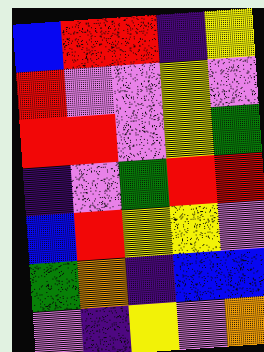[["blue", "red", "red", "indigo", "yellow"], ["red", "violet", "violet", "yellow", "violet"], ["red", "red", "violet", "yellow", "green"], ["indigo", "violet", "green", "red", "red"], ["blue", "red", "yellow", "yellow", "violet"], ["green", "orange", "indigo", "blue", "blue"], ["violet", "indigo", "yellow", "violet", "orange"]]